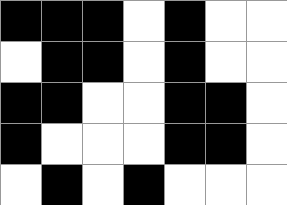[["black", "black", "black", "white", "black", "white", "white"], ["white", "black", "black", "white", "black", "white", "white"], ["black", "black", "white", "white", "black", "black", "white"], ["black", "white", "white", "white", "black", "black", "white"], ["white", "black", "white", "black", "white", "white", "white"]]